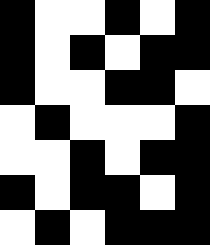[["black", "white", "white", "black", "white", "black"], ["black", "white", "black", "white", "black", "black"], ["black", "white", "white", "black", "black", "white"], ["white", "black", "white", "white", "white", "black"], ["white", "white", "black", "white", "black", "black"], ["black", "white", "black", "black", "white", "black"], ["white", "black", "white", "black", "black", "black"]]